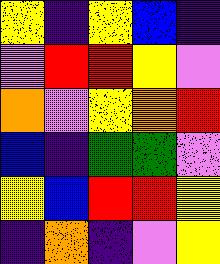[["yellow", "indigo", "yellow", "blue", "indigo"], ["violet", "red", "red", "yellow", "violet"], ["orange", "violet", "yellow", "orange", "red"], ["blue", "indigo", "green", "green", "violet"], ["yellow", "blue", "red", "red", "yellow"], ["indigo", "orange", "indigo", "violet", "yellow"]]